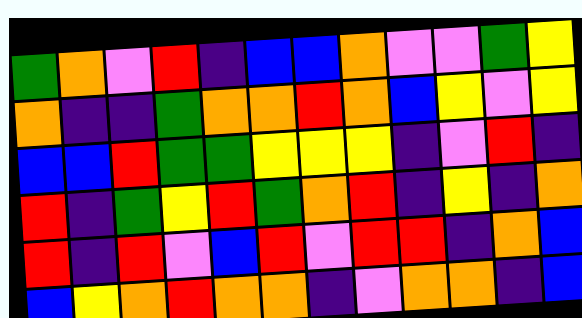[["green", "orange", "violet", "red", "indigo", "blue", "blue", "orange", "violet", "violet", "green", "yellow"], ["orange", "indigo", "indigo", "green", "orange", "orange", "red", "orange", "blue", "yellow", "violet", "yellow"], ["blue", "blue", "red", "green", "green", "yellow", "yellow", "yellow", "indigo", "violet", "red", "indigo"], ["red", "indigo", "green", "yellow", "red", "green", "orange", "red", "indigo", "yellow", "indigo", "orange"], ["red", "indigo", "red", "violet", "blue", "red", "violet", "red", "red", "indigo", "orange", "blue"], ["blue", "yellow", "orange", "red", "orange", "orange", "indigo", "violet", "orange", "orange", "indigo", "blue"]]